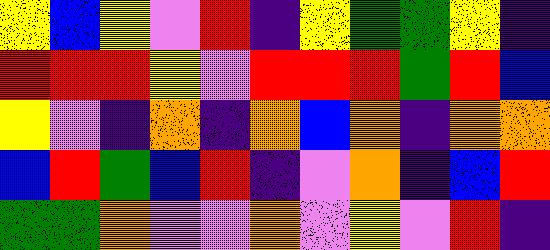[["yellow", "blue", "yellow", "violet", "red", "indigo", "yellow", "green", "green", "yellow", "indigo"], ["red", "red", "red", "yellow", "violet", "red", "red", "red", "green", "red", "blue"], ["yellow", "violet", "indigo", "orange", "indigo", "orange", "blue", "orange", "indigo", "orange", "orange"], ["blue", "red", "green", "blue", "red", "indigo", "violet", "orange", "indigo", "blue", "red"], ["green", "green", "orange", "violet", "violet", "orange", "violet", "yellow", "violet", "red", "indigo"]]